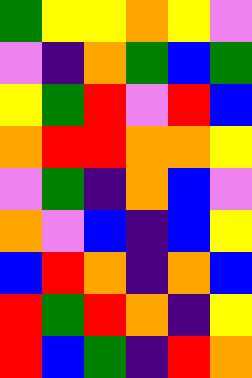[["green", "yellow", "yellow", "orange", "yellow", "violet"], ["violet", "indigo", "orange", "green", "blue", "green"], ["yellow", "green", "red", "violet", "red", "blue"], ["orange", "red", "red", "orange", "orange", "yellow"], ["violet", "green", "indigo", "orange", "blue", "violet"], ["orange", "violet", "blue", "indigo", "blue", "yellow"], ["blue", "red", "orange", "indigo", "orange", "blue"], ["red", "green", "red", "orange", "indigo", "yellow"], ["red", "blue", "green", "indigo", "red", "orange"]]